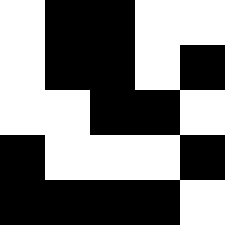[["white", "black", "black", "white", "white"], ["white", "black", "black", "white", "black"], ["white", "white", "black", "black", "white"], ["black", "white", "white", "white", "black"], ["black", "black", "black", "black", "white"]]